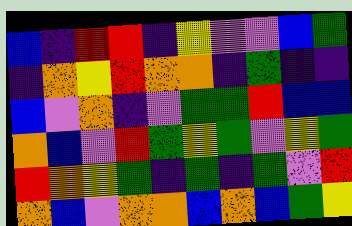[["blue", "indigo", "red", "red", "indigo", "yellow", "violet", "violet", "blue", "green"], ["indigo", "orange", "yellow", "red", "orange", "orange", "indigo", "green", "indigo", "indigo"], ["blue", "violet", "orange", "indigo", "violet", "green", "green", "red", "blue", "blue"], ["orange", "blue", "violet", "red", "green", "yellow", "green", "violet", "yellow", "green"], ["red", "orange", "yellow", "green", "indigo", "green", "indigo", "green", "violet", "red"], ["orange", "blue", "violet", "orange", "orange", "blue", "orange", "blue", "green", "yellow"]]